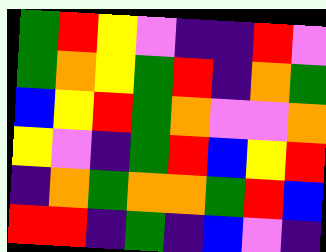[["green", "red", "yellow", "violet", "indigo", "indigo", "red", "violet"], ["green", "orange", "yellow", "green", "red", "indigo", "orange", "green"], ["blue", "yellow", "red", "green", "orange", "violet", "violet", "orange"], ["yellow", "violet", "indigo", "green", "red", "blue", "yellow", "red"], ["indigo", "orange", "green", "orange", "orange", "green", "red", "blue"], ["red", "red", "indigo", "green", "indigo", "blue", "violet", "indigo"]]